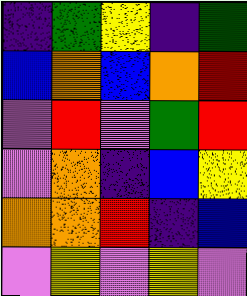[["indigo", "green", "yellow", "indigo", "green"], ["blue", "orange", "blue", "orange", "red"], ["violet", "red", "violet", "green", "red"], ["violet", "orange", "indigo", "blue", "yellow"], ["orange", "orange", "red", "indigo", "blue"], ["violet", "yellow", "violet", "yellow", "violet"]]